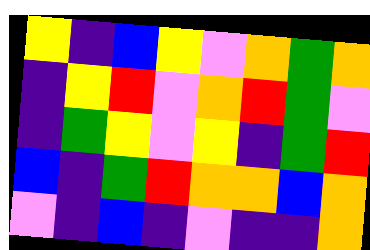[["yellow", "indigo", "blue", "yellow", "violet", "orange", "green", "orange"], ["indigo", "yellow", "red", "violet", "orange", "red", "green", "violet"], ["indigo", "green", "yellow", "violet", "yellow", "indigo", "green", "red"], ["blue", "indigo", "green", "red", "orange", "orange", "blue", "orange"], ["violet", "indigo", "blue", "indigo", "violet", "indigo", "indigo", "orange"]]